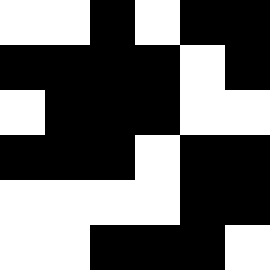[["white", "white", "black", "white", "black", "black"], ["black", "black", "black", "black", "white", "black"], ["white", "black", "black", "black", "white", "white"], ["black", "black", "black", "white", "black", "black"], ["white", "white", "white", "white", "black", "black"], ["white", "white", "black", "black", "black", "white"]]